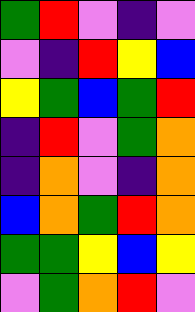[["green", "red", "violet", "indigo", "violet"], ["violet", "indigo", "red", "yellow", "blue"], ["yellow", "green", "blue", "green", "red"], ["indigo", "red", "violet", "green", "orange"], ["indigo", "orange", "violet", "indigo", "orange"], ["blue", "orange", "green", "red", "orange"], ["green", "green", "yellow", "blue", "yellow"], ["violet", "green", "orange", "red", "violet"]]